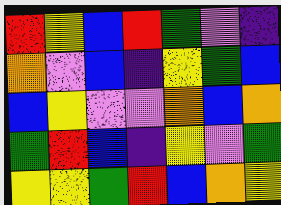[["red", "yellow", "blue", "red", "green", "violet", "indigo"], ["orange", "violet", "blue", "indigo", "yellow", "green", "blue"], ["blue", "yellow", "violet", "violet", "orange", "blue", "orange"], ["green", "red", "blue", "indigo", "yellow", "violet", "green"], ["yellow", "yellow", "green", "red", "blue", "orange", "yellow"]]